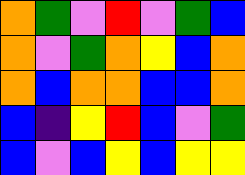[["orange", "green", "violet", "red", "violet", "green", "blue"], ["orange", "violet", "green", "orange", "yellow", "blue", "orange"], ["orange", "blue", "orange", "orange", "blue", "blue", "orange"], ["blue", "indigo", "yellow", "red", "blue", "violet", "green"], ["blue", "violet", "blue", "yellow", "blue", "yellow", "yellow"]]